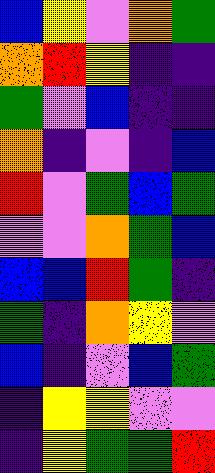[["blue", "yellow", "violet", "orange", "green"], ["orange", "red", "yellow", "indigo", "indigo"], ["green", "violet", "blue", "indigo", "indigo"], ["orange", "indigo", "violet", "indigo", "blue"], ["red", "violet", "green", "blue", "green"], ["violet", "violet", "orange", "green", "blue"], ["blue", "blue", "red", "green", "indigo"], ["green", "indigo", "orange", "yellow", "violet"], ["blue", "indigo", "violet", "blue", "green"], ["indigo", "yellow", "yellow", "violet", "violet"], ["indigo", "yellow", "green", "green", "red"]]